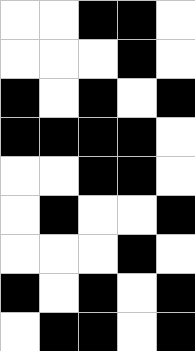[["white", "white", "black", "black", "white"], ["white", "white", "white", "black", "white"], ["black", "white", "black", "white", "black"], ["black", "black", "black", "black", "white"], ["white", "white", "black", "black", "white"], ["white", "black", "white", "white", "black"], ["white", "white", "white", "black", "white"], ["black", "white", "black", "white", "black"], ["white", "black", "black", "white", "black"]]